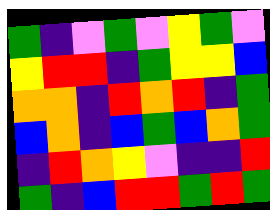[["green", "indigo", "violet", "green", "violet", "yellow", "green", "violet"], ["yellow", "red", "red", "indigo", "green", "yellow", "yellow", "blue"], ["orange", "orange", "indigo", "red", "orange", "red", "indigo", "green"], ["blue", "orange", "indigo", "blue", "green", "blue", "orange", "green"], ["indigo", "red", "orange", "yellow", "violet", "indigo", "indigo", "red"], ["green", "indigo", "blue", "red", "red", "green", "red", "green"]]